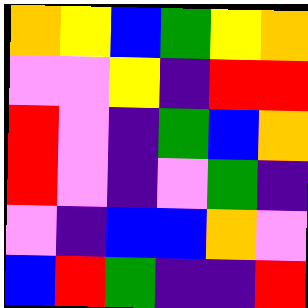[["orange", "yellow", "blue", "green", "yellow", "orange"], ["violet", "violet", "yellow", "indigo", "red", "red"], ["red", "violet", "indigo", "green", "blue", "orange"], ["red", "violet", "indigo", "violet", "green", "indigo"], ["violet", "indigo", "blue", "blue", "orange", "violet"], ["blue", "red", "green", "indigo", "indigo", "red"]]